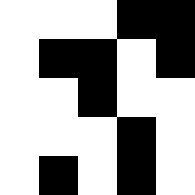[["white", "white", "white", "black", "black"], ["white", "black", "black", "white", "black"], ["white", "white", "black", "white", "white"], ["white", "white", "white", "black", "white"], ["white", "black", "white", "black", "white"]]